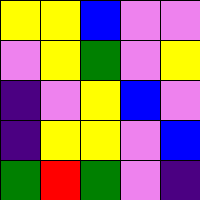[["yellow", "yellow", "blue", "violet", "violet"], ["violet", "yellow", "green", "violet", "yellow"], ["indigo", "violet", "yellow", "blue", "violet"], ["indigo", "yellow", "yellow", "violet", "blue"], ["green", "red", "green", "violet", "indigo"]]